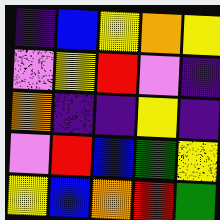[["indigo", "blue", "yellow", "orange", "yellow"], ["violet", "yellow", "red", "violet", "indigo"], ["orange", "indigo", "indigo", "yellow", "indigo"], ["violet", "red", "blue", "green", "yellow"], ["yellow", "blue", "orange", "red", "green"]]